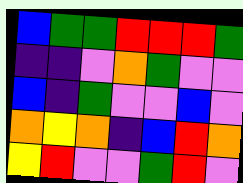[["blue", "green", "green", "red", "red", "red", "green"], ["indigo", "indigo", "violet", "orange", "green", "violet", "violet"], ["blue", "indigo", "green", "violet", "violet", "blue", "violet"], ["orange", "yellow", "orange", "indigo", "blue", "red", "orange"], ["yellow", "red", "violet", "violet", "green", "red", "violet"]]